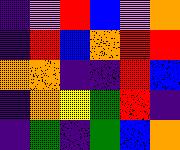[["indigo", "violet", "red", "blue", "violet", "orange"], ["indigo", "red", "blue", "orange", "red", "red"], ["orange", "orange", "indigo", "indigo", "red", "blue"], ["indigo", "orange", "yellow", "green", "red", "indigo"], ["indigo", "green", "indigo", "green", "blue", "orange"]]